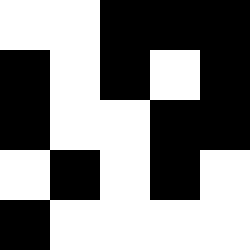[["white", "white", "black", "black", "black"], ["black", "white", "black", "white", "black"], ["black", "white", "white", "black", "black"], ["white", "black", "white", "black", "white"], ["black", "white", "white", "white", "white"]]